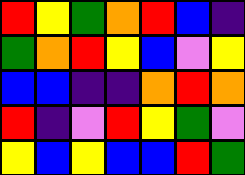[["red", "yellow", "green", "orange", "red", "blue", "indigo"], ["green", "orange", "red", "yellow", "blue", "violet", "yellow"], ["blue", "blue", "indigo", "indigo", "orange", "red", "orange"], ["red", "indigo", "violet", "red", "yellow", "green", "violet"], ["yellow", "blue", "yellow", "blue", "blue", "red", "green"]]